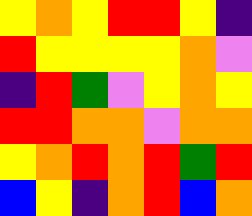[["yellow", "orange", "yellow", "red", "red", "yellow", "indigo"], ["red", "yellow", "yellow", "yellow", "yellow", "orange", "violet"], ["indigo", "red", "green", "violet", "yellow", "orange", "yellow"], ["red", "red", "orange", "orange", "violet", "orange", "orange"], ["yellow", "orange", "red", "orange", "red", "green", "red"], ["blue", "yellow", "indigo", "orange", "red", "blue", "orange"]]